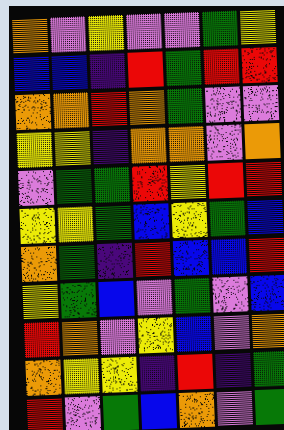[["orange", "violet", "yellow", "violet", "violet", "green", "yellow"], ["blue", "blue", "indigo", "red", "green", "red", "red"], ["orange", "orange", "red", "orange", "green", "violet", "violet"], ["yellow", "yellow", "indigo", "orange", "orange", "violet", "orange"], ["violet", "green", "green", "red", "yellow", "red", "red"], ["yellow", "yellow", "green", "blue", "yellow", "green", "blue"], ["orange", "green", "indigo", "red", "blue", "blue", "red"], ["yellow", "green", "blue", "violet", "green", "violet", "blue"], ["red", "orange", "violet", "yellow", "blue", "violet", "orange"], ["orange", "yellow", "yellow", "indigo", "red", "indigo", "green"], ["red", "violet", "green", "blue", "orange", "violet", "green"]]